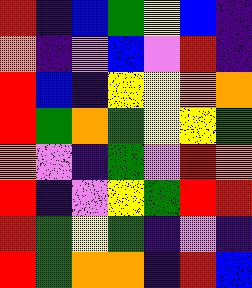[["red", "indigo", "blue", "green", "yellow", "blue", "indigo"], ["orange", "indigo", "violet", "blue", "violet", "red", "indigo"], ["red", "blue", "indigo", "yellow", "yellow", "orange", "orange"], ["red", "green", "orange", "green", "yellow", "yellow", "green"], ["orange", "violet", "indigo", "green", "violet", "red", "orange"], ["red", "indigo", "violet", "yellow", "green", "red", "red"], ["red", "green", "yellow", "green", "indigo", "violet", "indigo"], ["red", "green", "orange", "orange", "indigo", "red", "blue"]]